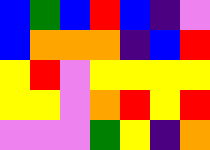[["blue", "green", "blue", "red", "blue", "indigo", "violet"], ["blue", "orange", "orange", "orange", "indigo", "blue", "red"], ["yellow", "red", "violet", "yellow", "yellow", "yellow", "yellow"], ["yellow", "yellow", "violet", "orange", "red", "yellow", "red"], ["violet", "violet", "violet", "green", "yellow", "indigo", "orange"]]